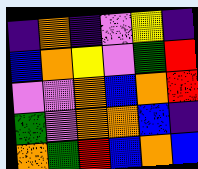[["indigo", "orange", "indigo", "violet", "yellow", "indigo"], ["blue", "orange", "yellow", "violet", "green", "red"], ["violet", "violet", "orange", "blue", "orange", "red"], ["green", "violet", "orange", "orange", "blue", "indigo"], ["orange", "green", "red", "blue", "orange", "blue"]]